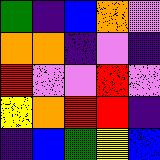[["green", "indigo", "blue", "orange", "violet"], ["orange", "orange", "indigo", "violet", "indigo"], ["red", "violet", "violet", "red", "violet"], ["yellow", "orange", "red", "red", "indigo"], ["indigo", "blue", "green", "yellow", "blue"]]